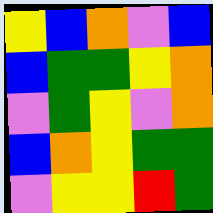[["yellow", "blue", "orange", "violet", "blue"], ["blue", "green", "green", "yellow", "orange"], ["violet", "green", "yellow", "violet", "orange"], ["blue", "orange", "yellow", "green", "green"], ["violet", "yellow", "yellow", "red", "green"]]